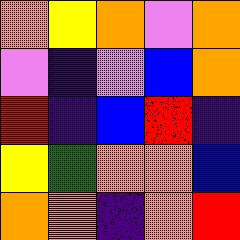[["orange", "yellow", "orange", "violet", "orange"], ["violet", "indigo", "violet", "blue", "orange"], ["red", "indigo", "blue", "red", "indigo"], ["yellow", "green", "orange", "orange", "blue"], ["orange", "orange", "indigo", "orange", "red"]]